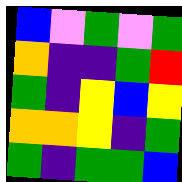[["blue", "violet", "green", "violet", "green"], ["orange", "indigo", "indigo", "green", "red"], ["green", "indigo", "yellow", "blue", "yellow"], ["orange", "orange", "yellow", "indigo", "green"], ["green", "indigo", "green", "green", "blue"]]